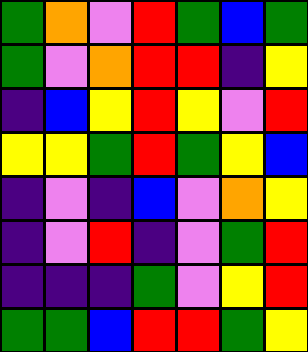[["green", "orange", "violet", "red", "green", "blue", "green"], ["green", "violet", "orange", "red", "red", "indigo", "yellow"], ["indigo", "blue", "yellow", "red", "yellow", "violet", "red"], ["yellow", "yellow", "green", "red", "green", "yellow", "blue"], ["indigo", "violet", "indigo", "blue", "violet", "orange", "yellow"], ["indigo", "violet", "red", "indigo", "violet", "green", "red"], ["indigo", "indigo", "indigo", "green", "violet", "yellow", "red"], ["green", "green", "blue", "red", "red", "green", "yellow"]]